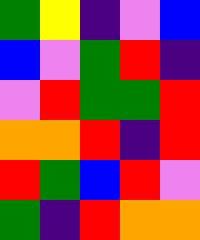[["green", "yellow", "indigo", "violet", "blue"], ["blue", "violet", "green", "red", "indigo"], ["violet", "red", "green", "green", "red"], ["orange", "orange", "red", "indigo", "red"], ["red", "green", "blue", "red", "violet"], ["green", "indigo", "red", "orange", "orange"]]